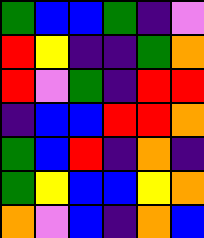[["green", "blue", "blue", "green", "indigo", "violet"], ["red", "yellow", "indigo", "indigo", "green", "orange"], ["red", "violet", "green", "indigo", "red", "red"], ["indigo", "blue", "blue", "red", "red", "orange"], ["green", "blue", "red", "indigo", "orange", "indigo"], ["green", "yellow", "blue", "blue", "yellow", "orange"], ["orange", "violet", "blue", "indigo", "orange", "blue"]]